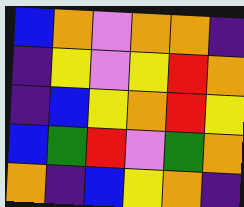[["blue", "orange", "violet", "orange", "orange", "indigo"], ["indigo", "yellow", "violet", "yellow", "red", "orange"], ["indigo", "blue", "yellow", "orange", "red", "yellow"], ["blue", "green", "red", "violet", "green", "orange"], ["orange", "indigo", "blue", "yellow", "orange", "indigo"]]